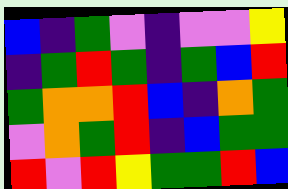[["blue", "indigo", "green", "violet", "indigo", "violet", "violet", "yellow"], ["indigo", "green", "red", "green", "indigo", "green", "blue", "red"], ["green", "orange", "orange", "red", "blue", "indigo", "orange", "green"], ["violet", "orange", "green", "red", "indigo", "blue", "green", "green"], ["red", "violet", "red", "yellow", "green", "green", "red", "blue"]]